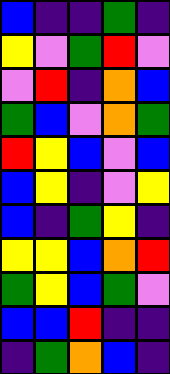[["blue", "indigo", "indigo", "green", "indigo"], ["yellow", "violet", "green", "red", "violet"], ["violet", "red", "indigo", "orange", "blue"], ["green", "blue", "violet", "orange", "green"], ["red", "yellow", "blue", "violet", "blue"], ["blue", "yellow", "indigo", "violet", "yellow"], ["blue", "indigo", "green", "yellow", "indigo"], ["yellow", "yellow", "blue", "orange", "red"], ["green", "yellow", "blue", "green", "violet"], ["blue", "blue", "red", "indigo", "indigo"], ["indigo", "green", "orange", "blue", "indigo"]]